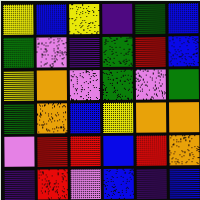[["yellow", "blue", "yellow", "indigo", "green", "blue"], ["green", "violet", "indigo", "green", "red", "blue"], ["yellow", "orange", "violet", "green", "violet", "green"], ["green", "orange", "blue", "yellow", "orange", "orange"], ["violet", "red", "red", "blue", "red", "orange"], ["indigo", "red", "violet", "blue", "indigo", "blue"]]